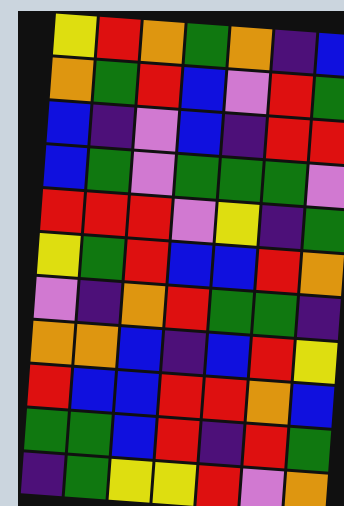[["yellow", "red", "orange", "green", "orange", "indigo", "blue"], ["orange", "green", "red", "blue", "violet", "red", "green"], ["blue", "indigo", "violet", "blue", "indigo", "red", "red"], ["blue", "green", "violet", "green", "green", "green", "violet"], ["red", "red", "red", "violet", "yellow", "indigo", "green"], ["yellow", "green", "red", "blue", "blue", "red", "orange"], ["violet", "indigo", "orange", "red", "green", "green", "indigo"], ["orange", "orange", "blue", "indigo", "blue", "red", "yellow"], ["red", "blue", "blue", "red", "red", "orange", "blue"], ["green", "green", "blue", "red", "indigo", "red", "green"], ["indigo", "green", "yellow", "yellow", "red", "violet", "orange"]]